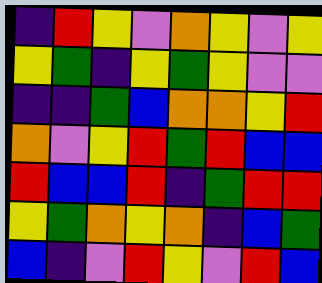[["indigo", "red", "yellow", "violet", "orange", "yellow", "violet", "yellow"], ["yellow", "green", "indigo", "yellow", "green", "yellow", "violet", "violet"], ["indigo", "indigo", "green", "blue", "orange", "orange", "yellow", "red"], ["orange", "violet", "yellow", "red", "green", "red", "blue", "blue"], ["red", "blue", "blue", "red", "indigo", "green", "red", "red"], ["yellow", "green", "orange", "yellow", "orange", "indigo", "blue", "green"], ["blue", "indigo", "violet", "red", "yellow", "violet", "red", "blue"]]